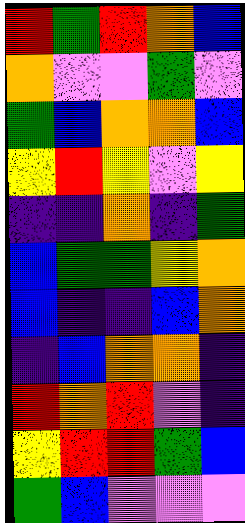[["red", "green", "red", "orange", "blue"], ["orange", "violet", "violet", "green", "violet"], ["green", "blue", "orange", "orange", "blue"], ["yellow", "red", "yellow", "violet", "yellow"], ["indigo", "indigo", "orange", "indigo", "green"], ["blue", "green", "green", "yellow", "orange"], ["blue", "indigo", "indigo", "blue", "orange"], ["indigo", "blue", "orange", "orange", "indigo"], ["red", "orange", "red", "violet", "indigo"], ["yellow", "red", "red", "green", "blue"], ["green", "blue", "violet", "violet", "violet"]]